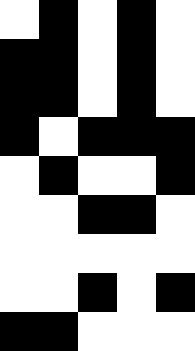[["white", "black", "white", "black", "white"], ["black", "black", "white", "black", "white"], ["black", "black", "white", "black", "white"], ["black", "white", "black", "black", "black"], ["white", "black", "white", "white", "black"], ["white", "white", "black", "black", "white"], ["white", "white", "white", "white", "white"], ["white", "white", "black", "white", "black"], ["black", "black", "white", "white", "white"]]